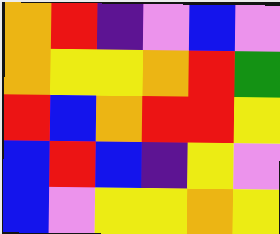[["orange", "red", "indigo", "violet", "blue", "violet"], ["orange", "yellow", "yellow", "orange", "red", "green"], ["red", "blue", "orange", "red", "red", "yellow"], ["blue", "red", "blue", "indigo", "yellow", "violet"], ["blue", "violet", "yellow", "yellow", "orange", "yellow"]]